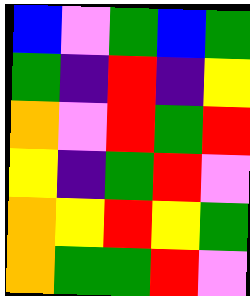[["blue", "violet", "green", "blue", "green"], ["green", "indigo", "red", "indigo", "yellow"], ["orange", "violet", "red", "green", "red"], ["yellow", "indigo", "green", "red", "violet"], ["orange", "yellow", "red", "yellow", "green"], ["orange", "green", "green", "red", "violet"]]